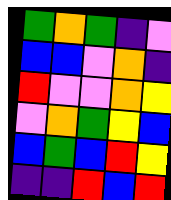[["green", "orange", "green", "indigo", "violet"], ["blue", "blue", "violet", "orange", "indigo"], ["red", "violet", "violet", "orange", "yellow"], ["violet", "orange", "green", "yellow", "blue"], ["blue", "green", "blue", "red", "yellow"], ["indigo", "indigo", "red", "blue", "red"]]